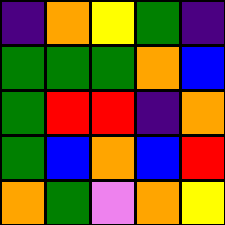[["indigo", "orange", "yellow", "green", "indigo"], ["green", "green", "green", "orange", "blue"], ["green", "red", "red", "indigo", "orange"], ["green", "blue", "orange", "blue", "red"], ["orange", "green", "violet", "orange", "yellow"]]